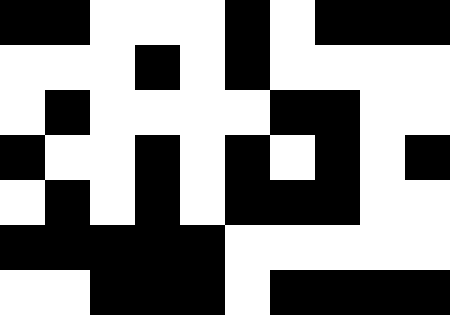[["black", "black", "white", "white", "white", "black", "white", "black", "black", "black"], ["white", "white", "white", "black", "white", "black", "white", "white", "white", "white"], ["white", "black", "white", "white", "white", "white", "black", "black", "white", "white"], ["black", "white", "white", "black", "white", "black", "white", "black", "white", "black"], ["white", "black", "white", "black", "white", "black", "black", "black", "white", "white"], ["black", "black", "black", "black", "black", "white", "white", "white", "white", "white"], ["white", "white", "black", "black", "black", "white", "black", "black", "black", "black"]]